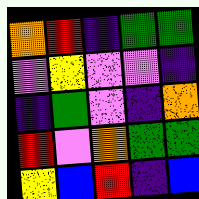[["orange", "red", "indigo", "green", "green"], ["violet", "yellow", "violet", "violet", "indigo"], ["indigo", "green", "violet", "indigo", "orange"], ["red", "violet", "orange", "green", "green"], ["yellow", "blue", "red", "indigo", "blue"]]